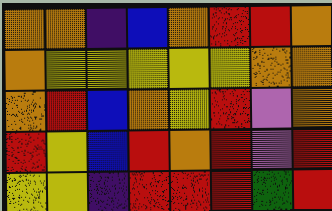[["orange", "orange", "indigo", "blue", "orange", "red", "red", "orange"], ["orange", "yellow", "yellow", "yellow", "yellow", "yellow", "orange", "orange"], ["orange", "red", "blue", "orange", "yellow", "red", "violet", "orange"], ["red", "yellow", "blue", "red", "orange", "red", "violet", "red"], ["yellow", "yellow", "indigo", "red", "red", "red", "green", "red"]]